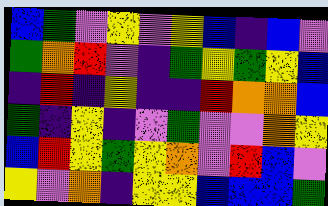[["blue", "green", "violet", "yellow", "violet", "yellow", "blue", "indigo", "blue", "violet"], ["green", "orange", "red", "violet", "indigo", "green", "yellow", "green", "yellow", "blue"], ["indigo", "red", "indigo", "yellow", "indigo", "indigo", "red", "orange", "orange", "blue"], ["green", "indigo", "yellow", "indigo", "violet", "green", "violet", "violet", "orange", "yellow"], ["blue", "red", "yellow", "green", "yellow", "orange", "violet", "red", "blue", "violet"], ["yellow", "violet", "orange", "indigo", "yellow", "yellow", "blue", "blue", "blue", "green"]]